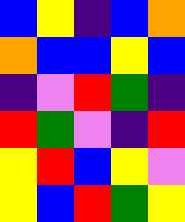[["blue", "yellow", "indigo", "blue", "orange"], ["orange", "blue", "blue", "yellow", "blue"], ["indigo", "violet", "red", "green", "indigo"], ["red", "green", "violet", "indigo", "red"], ["yellow", "red", "blue", "yellow", "violet"], ["yellow", "blue", "red", "green", "yellow"]]